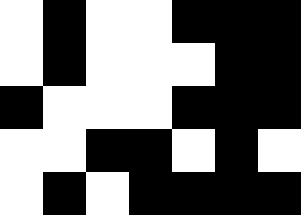[["white", "black", "white", "white", "black", "black", "black"], ["white", "black", "white", "white", "white", "black", "black"], ["black", "white", "white", "white", "black", "black", "black"], ["white", "white", "black", "black", "white", "black", "white"], ["white", "black", "white", "black", "black", "black", "black"]]